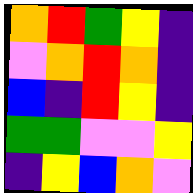[["orange", "red", "green", "yellow", "indigo"], ["violet", "orange", "red", "orange", "indigo"], ["blue", "indigo", "red", "yellow", "indigo"], ["green", "green", "violet", "violet", "yellow"], ["indigo", "yellow", "blue", "orange", "violet"]]